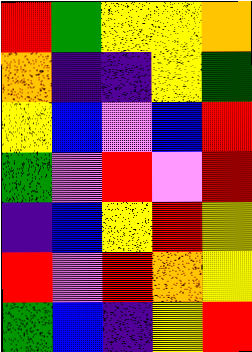[["red", "green", "yellow", "yellow", "orange"], ["orange", "indigo", "indigo", "yellow", "green"], ["yellow", "blue", "violet", "blue", "red"], ["green", "violet", "red", "violet", "red"], ["indigo", "blue", "yellow", "red", "yellow"], ["red", "violet", "red", "orange", "yellow"], ["green", "blue", "indigo", "yellow", "red"]]